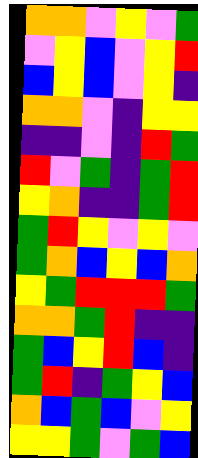[["orange", "orange", "violet", "yellow", "violet", "green"], ["violet", "yellow", "blue", "violet", "yellow", "red"], ["blue", "yellow", "blue", "violet", "yellow", "indigo"], ["orange", "orange", "violet", "indigo", "yellow", "yellow"], ["indigo", "indigo", "violet", "indigo", "red", "green"], ["red", "violet", "green", "indigo", "green", "red"], ["yellow", "orange", "indigo", "indigo", "green", "red"], ["green", "red", "yellow", "violet", "yellow", "violet"], ["green", "orange", "blue", "yellow", "blue", "orange"], ["yellow", "green", "red", "red", "red", "green"], ["orange", "orange", "green", "red", "indigo", "indigo"], ["green", "blue", "yellow", "red", "blue", "indigo"], ["green", "red", "indigo", "green", "yellow", "blue"], ["orange", "blue", "green", "blue", "violet", "yellow"], ["yellow", "yellow", "green", "violet", "green", "blue"]]